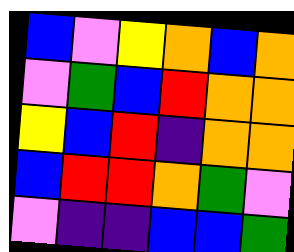[["blue", "violet", "yellow", "orange", "blue", "orange"], ["violet", "green", "blue", "red", "orange", "orange"], ["yellow", "blue", "red", "indigo", "orange", "orange"], ["blue", "red", "red", "orange", "green", "violet"], ["violet", "indigo", "indigo", "blue", "blue", "green"]]